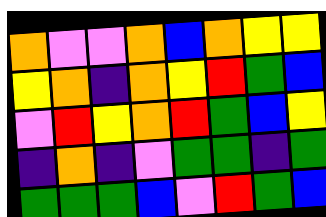[["orange", "violet", "violet", "orange", "blue", "orange", "yellow", "yellow"], ["yellow", "orange", "indigo", "orange", "yellow", "red", "green", "blue"], ["violet", "red", "yellow", "orange", "red", "green", "blue", "yellow"], ["indigo", "orange", "indigo", "violet", "green", "green", "indigo", "green"], ["green", "green", "green", "blue", "violet", "red", "green", "blue"]]